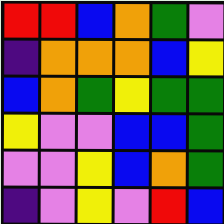[["red", "red", "blue", "orange", "green", "violet"], ["indigo", "orange", "orange", "orange", "blue", "yellow"], ["blue", "orange", "green", "yellow", "green", "green"], ["yellow", "violet", "violet", "blue", "blue", "green"], ["violet", "violet", "yellow", "blue", "orange", "green"], ["indigo", "violet", "yellow", "violet", "red", "blue"]]